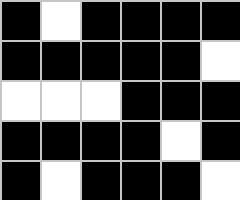[["black", "white", "black", "black", "black", "black"], ["black", "black", "black", "black", "black", "white"], ["white", "white", "white", "black", "black", "black"], ["black", "black", "black", "black", "white", "black"], ["black", "white", "black", "black", "black", "white"]]